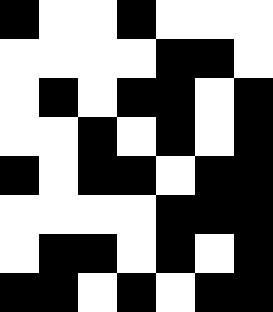[["black", "white", "white", "black", "white", "white", "white"], ["white", "white", "white", "white", "black", "black", "white"], ["white", "black", "white", "black", "black", "white", "black"], ["white", "white", "black", "white", "black", "white", "black"], ["black", "white", "black", "black", "white", "black", "black"], ["white", "white", "white", "white", "black", "black", "black"], ["white", "black", "black", "white", "black", "white", "black"], ["black", "black", "white", "black", "white", "black", "black"]]